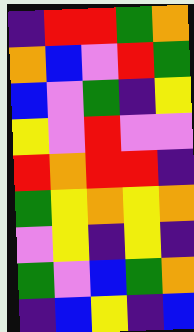[["indigo", "red", "red", "green", "orange"], ["orange", "blue", "violet", "red", "green"], ["blue", "violet", "green", "indigo", "yellow"], ["yellow", "violet", "red", "violet", "violet"], ["red", "orange", "red", "red", "indigo"], ["green", "yellow", "orange", "yellow", "orange"], ["violet", "yellow", "indigo", "yellow", "indigo"], ["green", "violet", "blue", "green", "orange"], ["indigo", "blue", "yellow", "indigo", "blue"]]